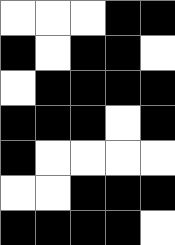[["white", "white", "white", "black", "black"], ["black", "white", "black", "black", "white"], ["white", "black", "black", "black", "black"], ["black", "black", "black", "white", "black"], ["black", "white", "white", "white", "white"], ["white", "white", "black", "black", "black"], ["black", "black", "black", "black", "white"]]